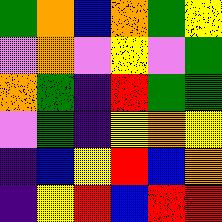[["green", "orange", "blue", "orange", "green", "yellow"], ["violet", "orange", "violet", "yellow", "violet", "green"], ["orange", "green", "indigo", "red", "green", "green"], ["violet", "green", "indigo", "yellow", "orange", "yellow"], ["indigo", "blue", "yellow", "red", "blue", "orange"], ["indigo", "yellow", "red", "blue", "red", "red"]]